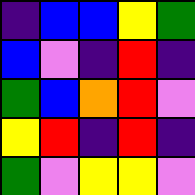[["indigo", "blue", "blue", "yellow", "green"], ["blue", "violet", "indigo", "red", "indigo"], ["green", "blue", "orange", "red", "violet"], ["yellow", "red", "indigo", "red", "indigo"], ["green", "violet", "yellow", "yellow", "violet"]]